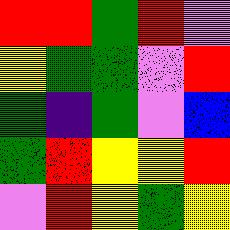[["red", "red", "green", "red", "violet"], ["yellow", "green", "green", "violet", "red"], ["green", "indigo", "green", "violet", "blue"], ["green", "red", "yellow", "yellow", "red"], ["violet", "red", "yellow", "green", "yellow"]]